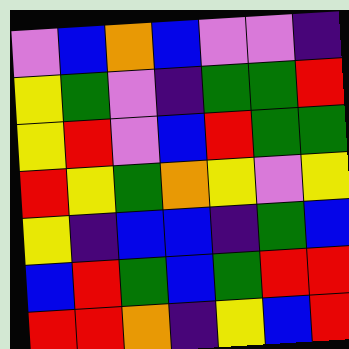[["violet", "blue", "orange", "blue", "violet", "violet", "indigo"], ["yellow", "green", "violet", "indigo", "green", "green", "red"], ["yellow", "red", "violet", "blue", "red", "green", "green"], ["red", "yellow", "green", "orange", "yellow", "violet", "yellow"], ["yellow", "indigo", "blue", "blue", "indigo", "green", "blue"], ["blue", "red", "green", "blue", "green", "red", "red"], ["red", "red", "orange", "indigo", "yellow", "blue", "red"]]